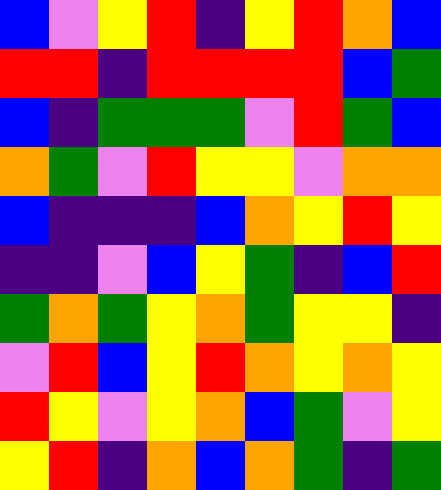[["blue", "violet", "yellow", "red", "indigo", "yellow", "red", "orange", "blue"], ["red", "red", "indigo", "red", "red", "red", "red", "blue", "green"], ["blue", "indigo", "green", "green", "green", "violet", "red", "green", "blue"], ["orange", "green", "violet", "red", "yellow", "yellow", "violet", "orange", "orange"], ["blue", "indigo", "indigo", "indigo", "blue", "orange", "yellow", "red", "yellow"], ["indigo", "indigo", "violet", "blue", "yellow", "green", "indigo", "blue", "red"], ["green", "orange", "green", "yellow", "orange", "green", "yellow", "yellow", "indigo"], ["violet", "red", "blue", "yellow", "red", "orange", "yellow", "orange", "yellow"], ["red", "yellow", "violet", "yellow", "orange", "blue", "green", "violet", "yellow"], ["yellow", "red", "indigo", "orange", "blue", "orange", "green", "indigo", "green"]]